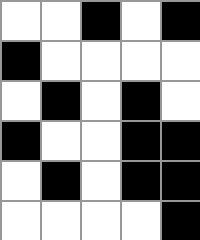[["white", "white", "black", "white", "black"], ["black", "white", "white", "white", "white"], ["white", "black", "white", "black", "white"], ["black", "white", "white", "black", "black"], ["white", "black", "white", "black", "black"], ["white", "white", "white", "white", "black"]]